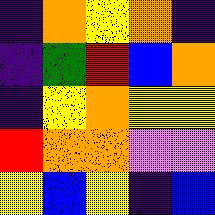[["indigo", "orange", "yellow", "orange", "indigo"], ["indigo", "green", "red", "blue", "orange"], ["indigo", "yellow", "orange", "yellow", "yellow"], ["red", "orange", "orange", "violet", "violet"], ["yellow", "blue", "yellow", "indigo", "blue"]]